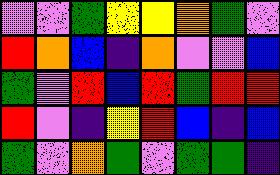[["violet", "violet", "green", "yellow", "yellow", "orange", "green", "violet"], ["red", "orange", "blue", "indigo", "orange", "violet", "violet", "blue"], ["green", "violet", "red", "blue", "red", "green", "red", "red"], ["red", "violet", "indigo", "yellow", "red", "blue", "indigo", "blue"], ["green", "violet", "orange", "green", "violet", "green", "green", "indigo"]]